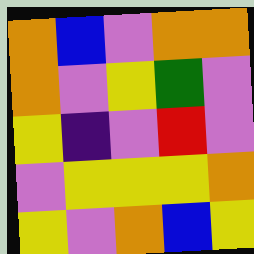[["orange", "blue", "violet", "orange", "orange"], ["orange", "violet", "yellow", "green", "violet"], ["yellow", "indigo", "violet", "red", "violet"], ["violet", "yellow", "yellow", "yellow", "orange"], ["yellow", "violet", "orange", "blue", "yellow"]]